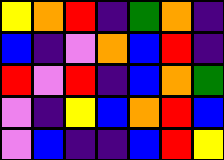[["yellow", "orange", "red", "indigo", "green", "orange", "indigo"], ["blue", "indigo", "violet", "orange", "blue", "red", "indigo"], ["red", "violet", "red", "indigo", "blue", "orange", "green"], ["violet", "indigo", "yellow", "blue", "orange", "red", "blue"], ["violet", "blue", "indigo", "indigo", "blue", "red", "yellow"]]